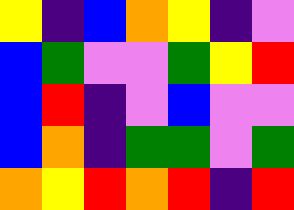[["yellow", "indigo", "blue", "orange", "yellow", "indigo", "violet"], ["blue", "green", "violet", "violet", "green", "yellow", "red"], ["blue", "red", "indigo", "violet", "blue", "violet", "violet"], ["blue", "orange", "indigo", "green", "green", "violet", "green"], ["orange", "yellow", "red", "orange", "red", "indigo", "red"]]